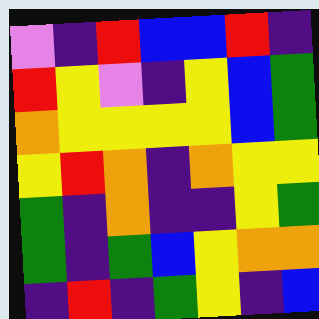[["violet", "indigo", "red", "blue", "blue", "red", "indigo"], ["red", "yellow", "violet", "indigo", "yellow", "blue", "green"], ["orange", "yellow", "yellow", "yellow", "yellow", "blue", "green"], ["yellow", "red", "orange", "indigo", "orange", "yellow", "yellow"], ["green", "indigo", "orange", "indigo", "indigo", "yellow", "green"], ["green", "indigo", "green", "blue", "yellow", "orange", "orange"], ["indigo", "red", "indigo", "green", "yellow", "indigo", "blue"]]